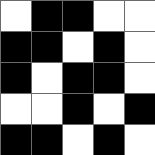[["white", "black", "black", "white", "white"], ["black", "black", "white", "black", "white"], ["black", "white", "black", "black", "white"], ["white", "white", "black", "white", "black"], ["black", "black", "white", "black", "white"]]